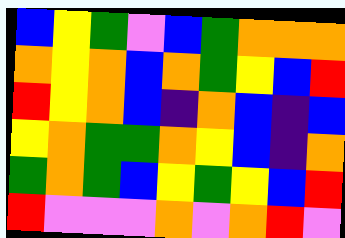[["blue", "yellow", "green", "violet", "blue", "green", "orange", "orange", "orange"], ["orange", "yellow", "orange", "blue", "orange", "green", "yellow", "blue", "red"], ["red", "yellow", "orange", "blue", "indigo", "orange", "blue", "indigo", "blue"], ["yellow", "orange", "green", "green", "orange", "yellow", "blue", "indigo", "orange"], ["green", "orange", "green", "blue", "yellow", "green", "yellow", "blue", "red"], ["red", "violet", "violet", "violet", "orange", "violet", "orange", "red", "violet"]]